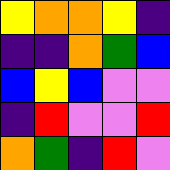[["yellow", "orange", "orange", "yellow", "indigo"], ["indigo", "indigo", "orange", "green", "blue"], ["blue", "yellow", "blue", "violet", "violet"], ["indigo", "red", "violet", "violet", "red"], ["orange", "green", "indigo", "red", "violet"]]